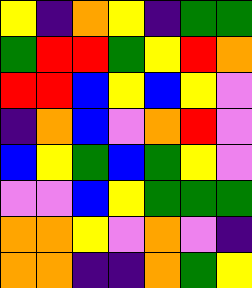[["yellow", "indigo", "orange", "yellow", "indigo", "green", "green"], ["green", "red", "red", "green", "yellow", "red", "orange"], ["red", "red", "blue", "yellow", "blue", "yellow", "violet"], ["indigo", "orange", "blue", "violet", "orange", "red", "violet"], ["blue", "yellow", "green", "blue", "green", "yellow", "violet"], ["violet", "violet", "blue", "yellow", "green", "green", "green"], ["orange", "orange", "yellow", "violet", "orange", "violet", "indigo"], ["orange", "orange", "indigo", "indigo", "orange", "green", "yellow"]]